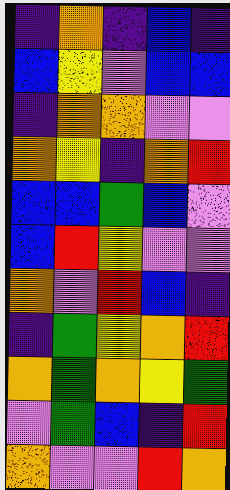[["indigo", "orange", "indigo", "blue", "indigo"], ["blue", "yellow", "violet", "blue", "blue"], ["indigo", "orange", "orange", "violet", "violet"], ["orange", "yellow", "indigo", "orange", "red"], ["blue", "blue", "green", "blue", "violet"], ["blue", "red", "yellow", "violet", "violet"], ["orange", "violet", "red", "blue", "indigo"], ["indigo", "green", "yellow", "orange", "red"], ["orange", "green", "orange", "yellow", "green"], ["violet", "green", "blue", "indigo", "red"], ["orange", "violet", "violet", "red", "orange"]]